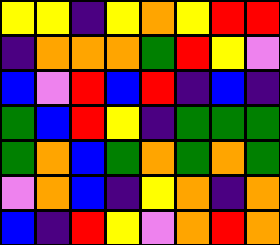[["yellow", "yellow", "indigo", "yellow", "orange", "yellow", "red", "red"], ["indigo", "orange", "orange", "orange", "green", "red", "yellow", "violet"], ["blue", "violet", "red", "blue", "red", "indigo", "blue", "indigo"], ["green", "blue", "red", "yellow", "indigo", "green", "green", "green"], ["green", "orange", "blue", "green", "orange", "green", "orange", "green"], ["violet", "orange", "blue", "indigo", "yellow", "orange", "indigo", "orange"], ["blue", "indigo", "red", "yellow", "violet", "orange", "red", "orange"]]